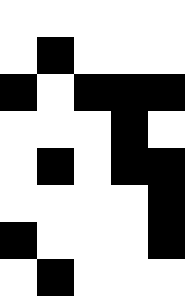[["white", "white", "white", "white", "white"], ["white", "black", "white", "white", "white"], ["black", "white", "black", "black", "black"], ["white", "white", "white", "black", "white"], ["white", "black", "white", "black", "black"], ["white", "white", "white", "white", "black"], ["black", "white", "white", "white", "black"], ["white", "black", "white", "white", "white"]]